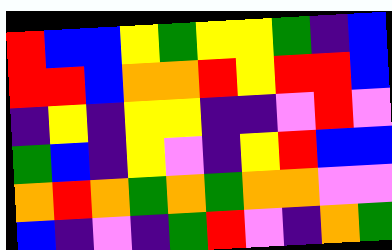[["red", "blue", "blue", "yellow", "green", "yellow", "yellow", "green", "indigo", "blue"], ["red", "red", "blue", "orange", "orange", "red", "yellow", "red", "red", "blue"], ["indigo", "yellow", "indigo", "yellow", "yellow", "indigo", "indigo", "violet", "red", "violet"], ["green", "blue", "indigo", "yellow", "violet", "indigo", "yellow", "red", "blue", "blue"], ["orange", "red", "orange", "green", "orange", "green", "orange", "orange", "violet", "violet"], ["blue", "indigo", "violet", "indigo", "green", "red", "violet", "indigo", "orange", "green"]]